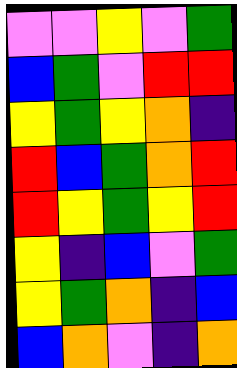[["violet", "violet", "yellow", "violet", "green"], ["blue", "green", "violet", "red", "red"], ["yellow", "green", "yellow", "orange", "indigo"], ["red", "blue", "green", "orange", "red"], ["red", "yellow", "green", "yellow", "red"], ["yellow", "indigo", "blue", "violet", "green"], ["yellow", "green", "orange", "indigo", "blue"], ["blue", "orange", "violet", "indigo", "orange"]]